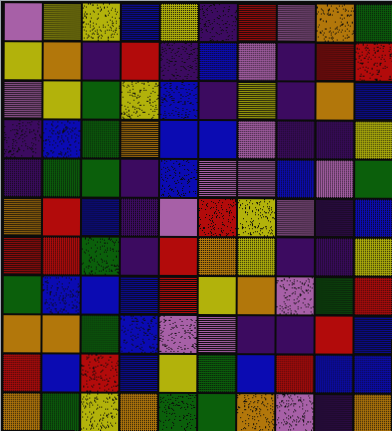[["violet", "yellow", "yellow", "blue", "yellow", "indigo", "red", "violet", "orange", "green"], ["yellow", "orange", "indigo", "red", "indigo", "blue", "violet", "indigo", "red", "red"], ["violet", "yellow", "green", "yellow", "blue", "indigo", "yellow", "indigo", "orange", "blue"], ["indigo", "blue", "green", "orange", "blue", "blue", "violet", "indigo", "indigo", "yellow"], ["indigo", "green", "green", "indigo", "blue", "violet", "violet", "blue", "violet", "green"], ["orange", "red", "blue", "indigo", "violet", "red", "yellow", "violet", "indigo", "blue"], ["red", "red", "green", "indigo", "red", "orange", "yellow", "indigo", "indigo", "yellow"], ["green", "blue", "blue", "blue", "red", "yellow", "orange", "violet", "green", "red"], ["orange", "orange", "green", "blue", "violet", "violet", "indigo", "indigo", "red", "blue"], ["red", "blue", "red", "blue", "yellow", "green", "blue", "red", "blue", "blue"], ["orange", "green", "yellow", "orange", "green", "green", "orange", "violet", "indigo", "orange"]]